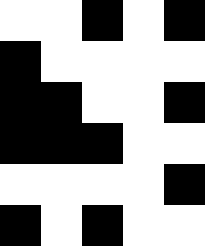[["white", "white", "black", "white", "black"], ["black", "white", "white", "white", "white"], ["black", "black", "white", "white", "black"], ["black", "black", "black", "white", "white"], ["white", "white", "white", "white", "black"], ["black", "white", "black", "white", "white"]]